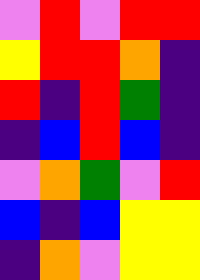[["violet", "red", "violet", "red", "red"], ["yellow", "red", "red", "orange", "indigo"], ["red", "indigo", "red", "green", "indigo"], ["indigo", "blue", "red", "blue", "indigo"], ["violet", "orange", "green", "violet", "red"], ["blue", "indigo", "blue", "yellow", "yellow"], ["indigo", "orange", "violet", "yellow", "yellow"]]